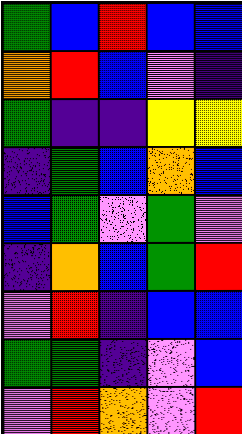[["green", "blue", "red", "blue", "blue"], ["orange", "red", "blue", "violet", "indigo"], ["green", "indigo", "indigo", "yellow", "yellow"], ["indigo", "green", "blue", "orange", "blue"], ["blue", "green", "violet", "green", "violet"], ["indigo", "orange", "blue", "green", "red"], ["violet", "red", "indigo", "blue", "blue"], ["green", "green", "indigo", "violet", "blue"], ["violet", "red", "orange", "violet", "red"]]